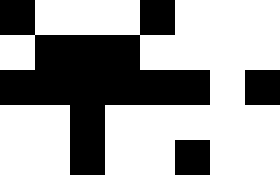[["black", "white", "white", "white", "black", "white", "white", "white"], ["white", "black", "black", "black", "white", "white", "white", "white"], ["black", "black", "black", "black", "black", "black", "white", "black"], ["white", "white", "black", "white", "white", "white", "white", "white"], ["white", "white", "black", "white", "white", "black", "white", "white"]]